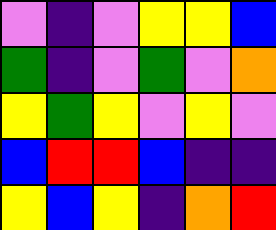[["violet", "indigo", "violet", "yellow", "yellow", "blue"], ["green", "indigo", "violet", "green", "violet", "orange"], ["yellow", "green", "yellow", "violet", "yellow", "violet"], ["blue", "red", "red", "blue", "indigo", "indigo"], ["yellow", "blue", "yellow", "indigo", "orange", "red"]]